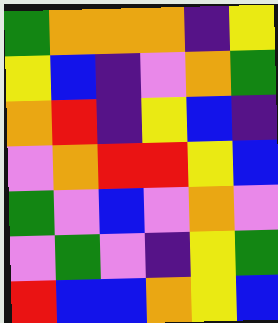[["green", "orange", "orange", "orange", "indigo", "yellow"], ["yellow", "blue", "indigo", "violet", "orange", "green"], ["orange", "red", "indigo", "yellow", "blue", "indigo"], ["violet", "orange", "red", "red", "yellow", "blue"], ["green", "violet", "blue", "violet", "orange", "violet"], ["violet", "green", "violet", "indigo", "yellow", "green"], ["red", "blue", "blue", "orange", "yellow", "blue"]]